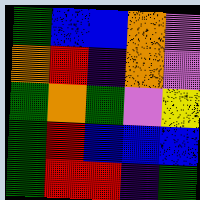[["green", "blue", "blue", "orange", "violet"], ["orange", "red", "indigo", "orange", "violet"], ["green", "orange", "green", "violet", "yellow"], ["green", "red", "blue", "blue", "blue"], ["green", "red", "red", "indigo", "green"]]